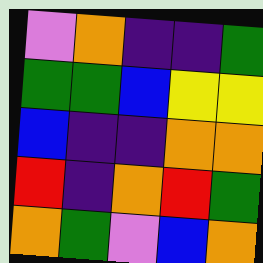[["violet", "orange", "indigo", "indigo", "green"], ["green", "green", "blue", "yellow", "yellow"], ["blue", "indigo", "indigo", "orange", "orange"], ["red", "indigo", "orange", "red", "green"], ["orange", "green", "violet", "blue", "orange"]]